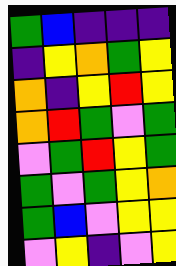[["green", "blue", "indigo", "indigo", "indigo"], ["indigo", "yellow", "orange", "green", "yellow"], ["orange", "indigo", "yellow", "red", "yellow"], ["orange", "red", "green", "violet", "green"], ["violet", "green", "red", "yellow", "green"], ["green", "violet", "green", "yellow", "orange"], ["green", "blue", "violet", "yellow", "yellow"], ["violet", "yellow", "indigo", "violet", "yellow"]]